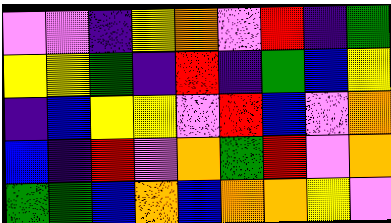[["violet", "violet", "indigo", "yellow", "orange", "violet", "red", "indigo", "green"], ["yellow", "yellow", "green", "indigo", "red", "indigo", "green", "blue", "yellow"], ["indigo", "blue", "yellow", "yellow", "violet", "red", "blue", "violet", "orange"], ["blue", "indigo", "red", "violet", "orange", "green", "red", "violet", "orange"], ["green", "green", "blue", "orange", "blue", "orange", "orange", "yellow", "violet"]]